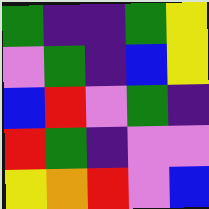[["green", "indigo", "indigo", "green", "yellow"], ["violet", "green", "indigo", "blue", "yellow"], ["blue", "red", "violet", "green", "indigo"], ["red", "green", "indigo", "violet", "violet"], ["yellow", "orange", "red", "violet", "blue"]]